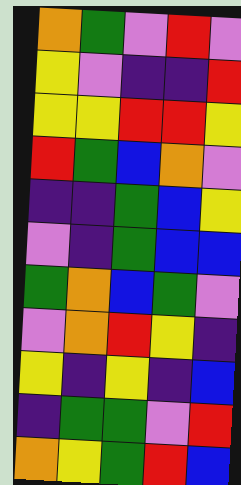[["orange", "green", "violet", "red", "violet"], ["yellow", "violet", "indigo", "indigo", "red"], ["yellow", "yellow", "red", "red", "yellow"], ["red", "green", "blue", "orange", "violet"], ["indigo", "indigo", "green", "blue", "yellow"], ["violet", "indigo", "green", "blue", "blue"], ["green", "orange", "blue", "green", "violet"], ["violet", "orange", "red", "yellow", "indigo"], ["yellow", "indigo", "yellow", "indigo", "blue"], ["indigo", "green", "green", "violet", "red"], ["orange", "yellow", "green", "red", "blue"]]